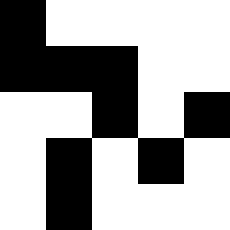[["black", "white", "white", "white", "white"], ["black", "black", "black", "white", "white"], ["white", "white", "black", "white", "black"], ["white", "black", "white", "black", "white"], ["white", "black", "white", "white", "white"]]